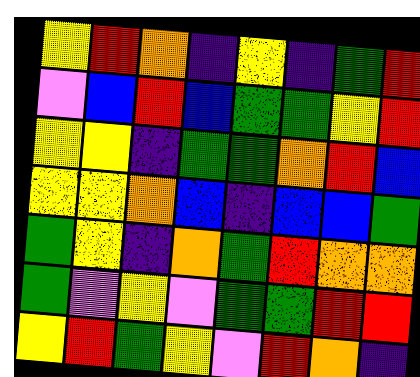[["yellow", "red", "orange", "indigo", "yellow", "indigo", "green", "red"], ["violet", "blue", "red", "blue", "green", "green", "yellow", "red"], ["yellow", "yellow", "indigo", "green", "green", "orange", "red", "blue"], ["yellow", "yellow", "orange", "blue", "indigo", "blue", "blue", "green"], ["green", "yellow", "indigo", "orange", "green", "red", "orange", "orange"], ["green", "violet", "yellow", "violet", "green", "green", "red", "red"], ["yellow", "red", "green", "yellow", "violet", "red", "orange", "indigo"]]